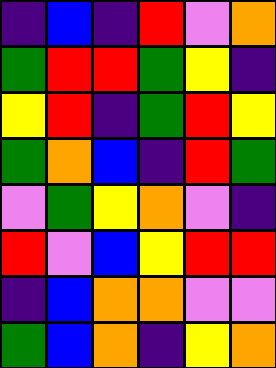[["indigo", "blue", "indigo", "red", "violet", "orange"], ["green", "red", "red", "green", "yellow", "indigo"], ["yellow", "red", "indigo", "green", "red", "yellow"], ["green", "orange", "blue", "indigo", "red", "green"], ["violet", "green", "yellow", "orange", "violet", "indigo"], ["red", "violet", "blue", "yellow", "red", "red"], ["indigo", "blue", "orange", "orange", "violet", "violet"], ["green", "blue", "orange", "indigo", "yellow", "orange"]]